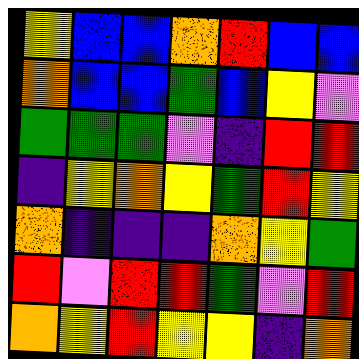[["yellow", "blue", "blue", "orange", "red", "blue", "blue"], ["orange", "blue", "blue", "green", "blue", "yellow", "violet"], ["green", "green", "green", "violet", "indigo", "red", "red"], ["indigo", "yellow", "orange", "yellow", "green", "red", "yellow"], ["orange", "indigo", "indigo", "indigo", "orange", "yellow", "green"], ["red", "violet", "red", "red", "green", "violet", "red"], ["orange", "yellow", "red", "yellow", "yellow", "indigo", "orange"]]